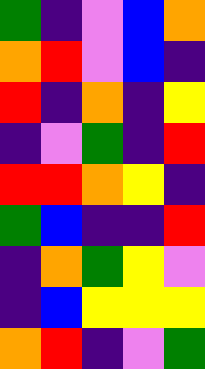[["green", "indigo", "violet", "blue", "orange"], ["orange", "red", "violet", "blue", "indigo"], ["red", "indigo", "orange", "indigo", "yellow"], ["indigo", "violet", "green", "indigo", "red"], ["red", "red", "orange", "yellow", "indigo"], ["green", "blue", "indigo", "indigo", "red"], ["indigo", "orange", "green", "yellow", "violet"], ["indigo", "blue", "yellow", "yellow", "yellow"], ["orange", "red", "indigo", "violet", "green"]]